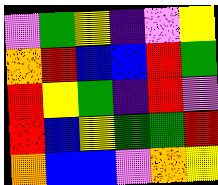[["violet", "green", "yellow", "indigo", "violet", "yellow"], ["orange", "red", "blue", "blue", "red", "green"], ["red", "yellow", "green", "indigo", "red", "violet"], ["red", "blue", "yellow", "green", "green", "red"], ["orange", "blue", "blue", "violet", "orange", "yellow"]]